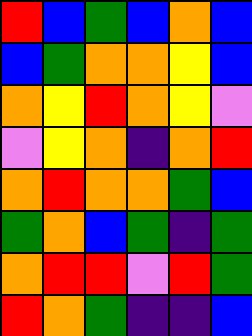[["red", "blue", "green", "blue", "orange", "blue"], ["blue", "green", "orange", "orange", "yellow", "blue"], ["orange", "yellow", "red", "orange", "yellow", "violet"], ["violet", "yellow", "orange", "indigo", "orange", "red"], ["orange", "red", "orange", "orange", "green", "blue"], ["green", "orange", "blue", "green", "indigo", "green"], ["orange", "red", "red", "violet", "red", "green"], ["red", "orange", "green", "indigo", "indigo", "blue"]]